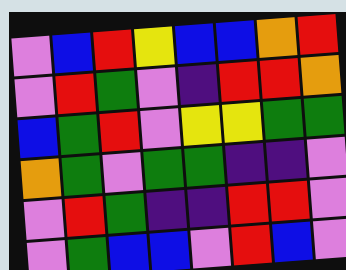[["violet", "blue", "red", "yellow", "blue", "blue", "orange", "red"], ["violet", "red", "green", "violet", "indigo", "red", "red", "orange"], ["blue", "green", "red", "violet", "yellow", "yellow", "green", "green"], ["orange", "green", "violet", "green", "green", "indigo", "indigo", "violet"], ["violet", "red", "green", "indigo", "indigo", "red", "red", "violet"], ["violet", "green", "blue", "blue", "violet", "red", "blue", "violet"]]